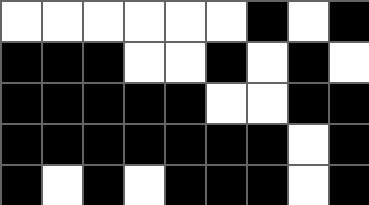[["white", "white", "white", "white", "white", "white", "black", "white", "black"], ["black", "black", "black", "white", "white", "black", "white", "black", "white"], ["black", "black", "black", "black", "black", "white", "white", "black", "black"], ["black", "black", "black", "black", "black", "black", "black", "white", "black"], ["black", "white", "black", "white", "black", "black", "black", "white", "black"]]